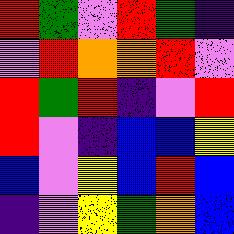[["red", "green", "violet", "red", "green", "indigo"], ["violet", "red", "orange", "orange", "red", "violet"], ["red", "green", "red", "indigo", "violet", "red"], ["red", "violet", "indigo", "blue", "blue", "yellow"], ["blue", "violet", "yellow", "blue", "red", "blue"], ["indigo", "violet", "yellow", "green", "orange", "blue"]]